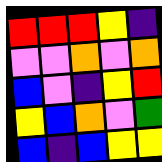[["red", "red", "red", "yellow", "indigo"], ["violet", "violet", "orange", "violet", "orange"], ["blue", "violet", "indigo", "yellow", "red"], ["yellow", "blue", "orange", "violet", "green"], ["blue", "indigo", "blue", "yellow", "yellow"]]